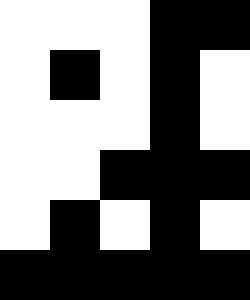[["white", "white", "white", "black", "black"], ["white", "black", "white", "black", "white"], ["white", "white", "white", "black", "white"], ["white", "white", "black", "black", "black"], ["white", "black", "white", "black", "white"], ["black", "black", "black", "black", "black"]]